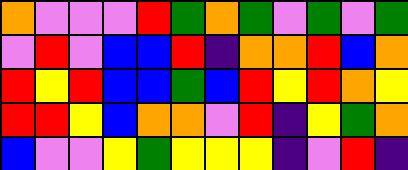[["orange", "violet", "violet", "violet", "red", "green", "orange", "green", "violet", "green", "violet", "green"], ["violet", "red", "violet", "blue", "blue", "red", "indigo", "orange", "orange", "red", "blue", "orange"], ["red", "yellow", "red", "blue", "blue", "green", "blue", "red", "yellow", "red", "orange", "yellow"], ["red", "red", "yellow", "blue", "orange", "orange", "violet", "red", "indigo", "yellow", "green", "orange"], ["blue", "violet", "violet", "yellow", "green", "yellow", "yellow", "yellow", "indigo", "violet", "red", "indigo"]]